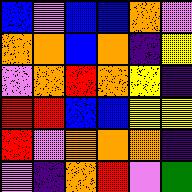[["blue", "violet", "blue", "blue", "orange", "violet"], ["orange", "orange", "blue", "orange", "indigo", "yellow"], ["violet", "orange", "red", "orange", "yellow", "indigo"], ["red", "red", "blue", "blue", "yellow", "yellow"], ["red", "violet", "orange", "orange", "orange", "indigo"], ["violet", "indigo", "orange", "red", "violet", "green"]]